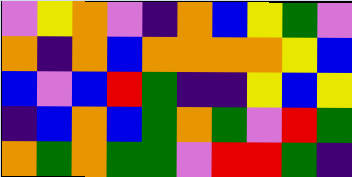[["violet", "yellow", "orange", "violet", "indigo", "orange", "blue", "yellow", "green", "violet"], ["orange", "indigo", "orange", "blue", "orange", "orange", "orange", "orange", "yellow", "blue"], ["blue", "violet", "blue", "red", "green", "indigo", "indigo", "yellow", "blue", "yellow"], ["indigo", "blue", "orange", "blue", "green", "orange", "green", "violet", "red", "green"], ["orange", "green", "orange", "green", "green", "violet", "red", "red", "green", "indigo"]]